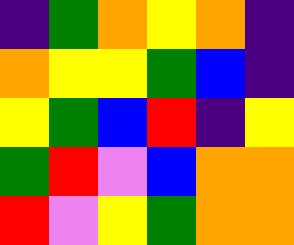[["indigo", "green", "orange", "yellow", "orange", "indigo"], ["orange", "yellow", "yellow", "green", "blue", "indigo"], ["yellow", "green", "blue", "red", "indigo", "yellow"], ["green", "red", "violet", "blue", "orange", "orange"], ["red", "violet", "yellow", "green", "orange", "orange"]]